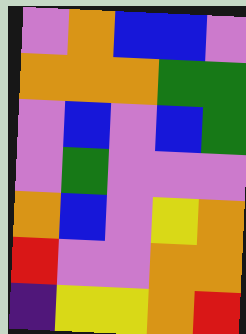[["violet", "orange", "blue", "blue", "violet"], ["orange", "orange", "orange", "green", "green"], ["violet", "blue", "violet", "blue", "green"], ["violet", "green", "violet", "violet", "violet"], ["orange", "blue", "violet", "yellow", "orange"], ["red", "violet", "violet", "orange", "orange"], ["indigo", "yellow", "yellow", "orange", "red"]]